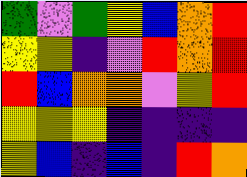[["green", "violet", "green", "yellow", "blue", "orange", "red"], ["yellow", "yellow", "indigo", "violet", "red", "orange", "red"], ["red", "blue", "orange", "orange", "violet", "yellow", "red"], ["yellow", "yellow", "yellow", "indigo", "indigo", "indigo", "indigo"], ["yellow", "blue", "indigo", "blue", "indigo", "red", "orange"]]